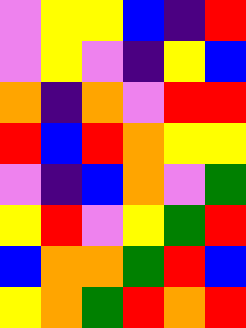[["violet", "yellow", "yellow", "blue", "indigo", "red"], ["violet", "yellow", "violet", "indigo", "yellow", "blue"], ["orange", "indigo", "orange", "violet", "red", "red"], ["red", "blue", "red", "orange", "yellow", "yellow"], ["violet", "indigo", "blue", "orange", "violet", "green"], ["yellow", "red", "violet", "yellow", "green", "red"], ["blue", "orange", "orange", "green", "red", "blue"], ["yellow", "orange", "green", "red", "orange", "red"]]